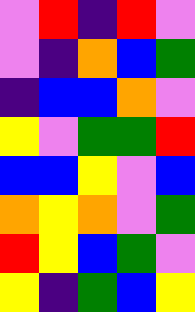[["violet", "red", "indigo", "red", "violet"], ["violet", "indigo", "orange", "blue", "green"], ["indigo", "blue", "blue", "orange", "violet"], ["yellow", "violet", "green", "green", "red"], ["blue", "blue", "yellow", "violet", "blue"], ["orange", "yellow", "orange", "violet", "green"], ["red", "yellow", "blue", "green", "violet"], ["yellow", "indigo", "green", "blue", "yellow"]]